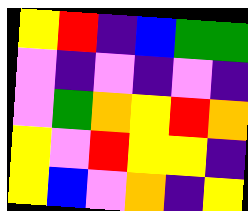[["yellow", "red", "indigo", "blue", "green", "green"], ["violet", "indigo", "violet", "indigo", "violet", "indigo"], ["violet", "green", "orange", "yellow", "red", "orange"], ["yellow", "violet", "red", "yellow", "yellow", "indigo"], ["yellow", "blue", "violet", "orange", "indigo", "yellow"]]